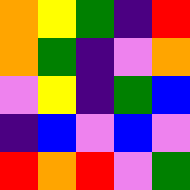[["orange", "yellow", "green", "indigo", "red"], ["orange", "green", "indigo", "violet", "orange"], ["violet", "yellow", "indigo", "green", "blue"], ["indigo", "blue", "violet", "blue", "violet"], ["red", "orange", "red", "violet", "green"]]